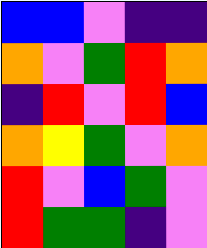[["blue", "blue", "violet", "indigo", "indigo"], ["orange", "violet", "green", "red", "orange"], ["indigo", "red", "violet", "red", "blue"], ["orange", "yellow", "green", "violet", "orange"], ["red", "violet", "blue", "green", "violet"], ["red", "green", "green", "indigo", "violet"]]